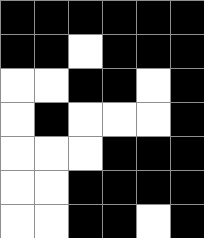[["black", "black", "black", "black", "black", "black"], ["black", "black", "white", "black", "black", "black"], ["white", "white", "black", "black", "white", "black"], ["white", "black", "white", "white", "white", "black"], ["white", "white", "white", "black", "black", "black"], ["white", "white", "black", "black", "black", "black"], ["white", "white", "black", "black", "white", "black"]]